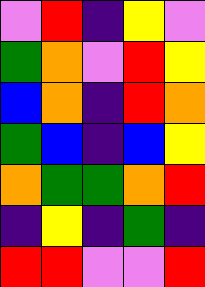[["violet", "red", "indigo", "yellow", "violet"], ["green", "orange", "violet", "red", "yellow"], ["blue", "orange", "indigo", "red", "orange"], ["green", "blue", "indigo", "blue", "yellow"], ["orange", "green", "green", "orange", "red"], ["indigo", "yellow", "indigo", "green", "indigo"], ["red", "red", "violet", "violet", "red"]]